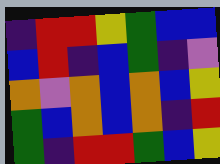[["indigo", "red", "red", "yellow", "green", "blue", "blue"], ["blue", "red", "indigo", "blue", "green", "indigo", "violet"], ["orange", "violet", "orange", "blue", "orange", "blue", "yellow"], ["green", "blue", "orange", "blue", "orange", "indigo", "red"], ["green", "indigo", "red", "red", "green", "blue", "yellow"]]